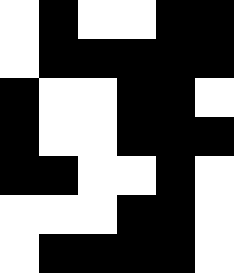[["white", "black", "white", "white", "black", "black"], ["white", "black", "black", "black", "black", "black"], ["black", "white", "white", "black", "black", "white"], ["black", "white", "white", "black", "black", "black"], ["black", "black", "white", "white", "black", "white"], ["white", "white", "white", "black", "black", "white"], ["white", "black", "black", "black", "black", "white"]]